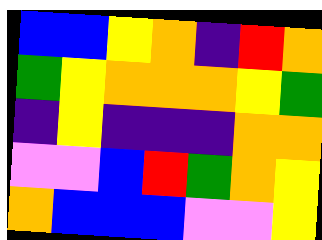[["blue", "blue", "yellow", "orange", "indigo", "red", "orange"], ["green", "yellow", "orange", "orange", "orange", "yellow", "green"], ["indigo", "yellow", "indigo", "indigo", "indigo", "orange", "orange"], ["violet", "violet", "blue", "red", "green", "orange", "yellow"], ["orange", "blue", "blue", "blue", "violet", "violet", "yellow"]]